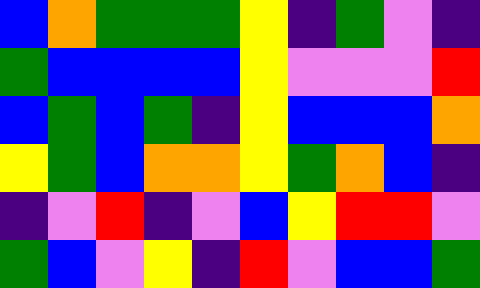[["blue", "orange", "green", "green", "green", "yellow", "indigo", "green", "violet", "indigo"], ["green", "blue", "blue", "blue", "blue", "yellow", "violet", "violet", "violet", "red"], ["blue", "green", "blue", "green", "indigo", "yellow", "blue", "blue", "blue", "orange"], ["yellow", "green", "blue", "orange", "orange", "yellow", "green", "orange", "blue", "indigo"], ["indigo", "violet", "red", "indigo", "violet", "blue", "yellow", "red", "red", "violet"], ["green", "blue", "violet", "yellow", "indigo", "red", "violet", "blue", "blue", "green"]]